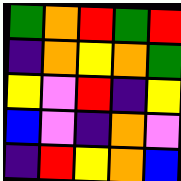[["green", "orange", "red", "green", "red"], ["indigo", "orange", "yellow", "orange", "green"], ["yellow", "violet", "red", "indigo", "yellow"], ["blue", "violet", "indigo", "orange", "violet"], ["indigo", "red", "yellow", "orange", "blue"]]